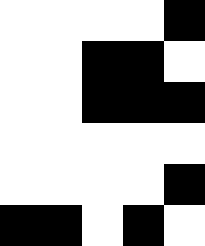[["white", "white", "white", "white", "black"], ["white", "white", "black", "black", "white"], ["white", "white", "black", "black", "black"], ["white", "white", "white", "white", "white"], ["white", "white", "white", "white", "black"], ["black", "black", "white", "black", "white"]]